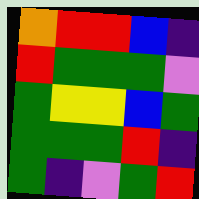[["orange", "red", "red", "blue", "indigo"], ["red", "green", "green", "green", "violet"], ["green", "yellow", "yellow", "blue", "green"], ["green", "green", "green", "red", "indigo"], ["green", "indigo", "violet", "green", "red"]]